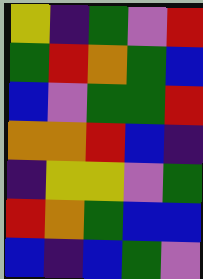[["yellow", "indigo", "green", "violet", "red"], ["green", "red", "orange", "green", "blue"], ["blue", "violet", "green", "green", "red"], ["orange", "orange", "red", "blue", "indigo"], ["indigo", "yellow", "yellow", "violet", "green"], ["red", "orange", "green", "blue", "blue"], ["blue", "indigo", "blue", "green", "violet"]]